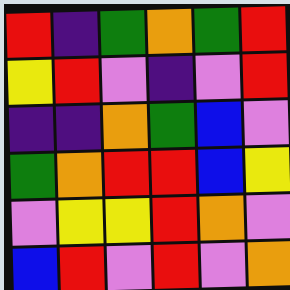[["red", "indigo", "green", "orange", "green", "red"], ["yellow", "red", "violet", "indigo", "violet", "red"], ["indigo", "indigo", "orange", "green", "blue", "violet"], ["green", "orange", "red", "red", "blue", "yellow"], ["violet", "yellow", "yellow", "red", "orange", "violet"], ["blue", "red", "violet", "red", "violet", "orange"]]